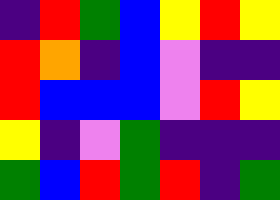[["indigo", "red", "green", "blue", "yellow", "red", "yellow"], ["red", "orange", "indigo", "blue", "violet", "indigo", "indigo"], ["red", "blue", "blue", "blue", "violet", "red", "yellow"], ["yellow", "indigo", "violet", "green", "indigo", "indigo", "indigo"], ["green", "blue", "red", "green", "red", "indigo", "green"]]